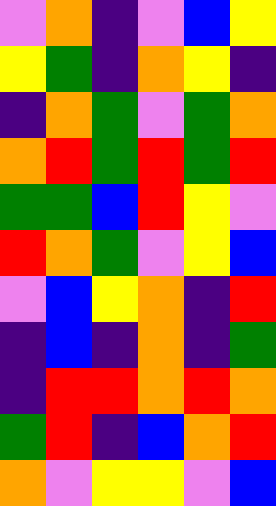[["violet", "orange", "indigo", "violet", "blue", "yellow"], ["yellow", "green", "indigo", "orange", "yellow", "indigo"], ["indigo", "orange", "green", "violet", "green", "orange"], ["orange", "red", "green", "red", "green", "red"], ["green", "green", "blue", "red", "yellow", "violet"], ["red", "orange", "green", "violet", "yellow", "blue"], ["violet", "blue", "yellow", "orange", "indigo", "red"], ["indigo", "blue", "indigo", "orange", "indigo", "green"], ["indigo", "red", "red", "orange", "red", "orange"], ["green", "red", "indigo", "blue", "orange", "red"], ["orange", "violet", "yellow", "yellow", "violet", "blue"]]